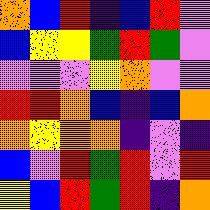[["orange", "blue", "red", "indigo", "blue", "red", "violet"], ["blue", "yellow", "yellow", "green", "red", "green", "violet"], ["violet", "violet", "violet", "yellow", "orange", "violet", "violet"], ["red", "red", "orange", "blue", "indigo", "blue", "orange"], ["orange", "yellow", "orange", "orange", "indigo", "violet", "indigo"], ["blue", "violet", "red", "green", "red", "violet", "red"], ["yellow", "blue", "red", "green", "red", "indigo", "orange"]]